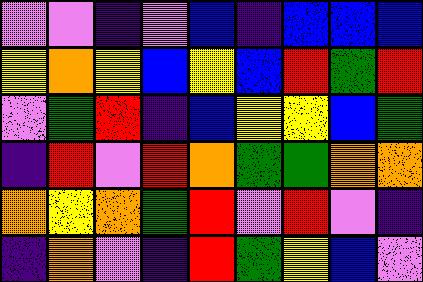[["violet", "violet", "indigo", "violet", "blue", "indigo", "blue", "blue", "blue"], ["yellow", "orange", "yellow", "blue", "yellow", "blue", "red", "green", "red"], ["violet", "green", "red", "indigo", "blue", "yellow", "yellow", "blue", "green"], ["indigo", "red", "violet", "red", "orange", "green", "green", "orange", "orange"], ["orange", "yellow", "orange", "green", "red", "violet", "red", "violet", "indigo"], ["indigo", "orange", "violet", "indigo", "red", "green", "yellow", "blue", "violet"]]